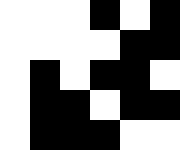[["white", "white", "white", "black", "white", "black"], ["white", "white", "white", "white", "black", "black"], ["white", "black", "white", "black", "black", "white"], ["white", "black", "black", "white", "black", "black"], ["white", "black", "black", "black", "white", "white"]]